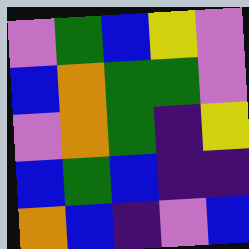[["violet", "green", "blue", "yellow", "violet"], ["blue", "orange", "green", "green", "violet"], ["violet", "orange", "green", "indigo", "yellow"], ["blue", "green", "blue", "indigo", "indigo"], ["orange", "blue", "indigo", "violet", "blue"]]